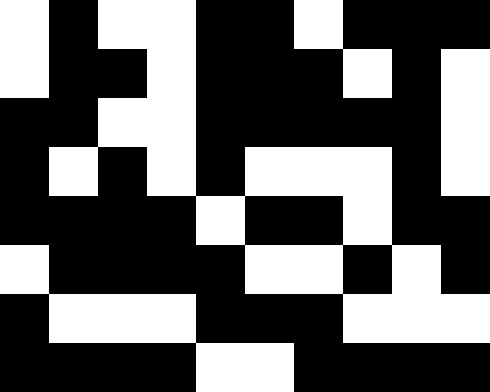[["white", "black", "white", "white", "black", "black", "white", "black", "black", "black"], ["white", "black", "black", "white", "black", "black", "black", "white", "black", "white"], ["black", "black", "white", "white", "black", "black", "black", "black", "black", "white"], ["black", "white", "black", "white", "black", "white", "white", "white", "black", "white"], ["black", "black", "black", "black", "white", "black", "black", "white", "black", "black"], ["white", "black", "black", "black", "black", "white", "white", "black", "white", "black"], ["black", "white", "white", "white", "black", "black", "black", "white", "white", "white"], ["black", "black", "black", "black", "white", "white", "black", "black", "black", "black"]]